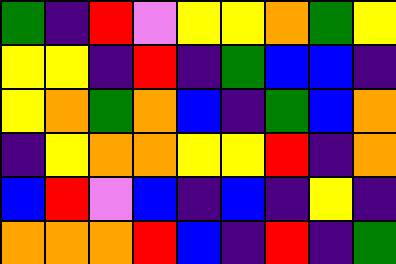[["green", "indigo", "red", "violet", "yellow", "yellow", "orange", "green", "yellow"], ["yellow", "yellow", "indigo", "red", "indigo", "green", "blue", "blue", "indigo"], ["yellow", "orange", "green", "orange", "blue", "indigo", "green", "blue", "orange"], ["indigo", "yellow", "orange", "orange", "yellow", "yellow", "red", "indigo", "orange"], ["blue", "red", "violet", "blue", "indigo", "blue", "indigo", "yellow", "indigo"], ["orange", "orange", "orange", "red", "blue", "indigo", "red", "indigo", "green"]]